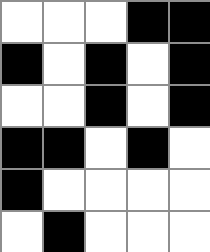[["white", "white", "white", "black", "black"], ["black", "white", "black", "white", "black"], ["white", "white", "black", "white", "black"], ["black", "black", "white", "black", "white"], ["black", "white", "white", "white", "white"], ["white", "black", "white", "white", "white"]]